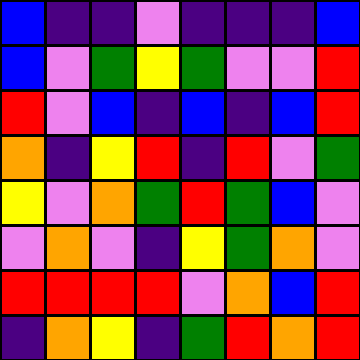[["blue", "indigo", "indigo", "violet", "indigo", "indigo", "indigo", "blue"], ["blue", "violet", "green", "yellow", "green", "violet", "violet", "red"], ["red", "violet", "blue", "indigo", "blue", "indigo", "blue", "red"], ["orange", "indigo", "yellow", "red", "indigo", "red", "violet", "green"], ["yellow", "violet", "orange", "green", "red", "green", "blue", "violet"], ["violet", "orange", "violet", "indigo", "yellow", "green", "orange", "violet"], ["red", "red", "red", "red", "violet", "orange", "blue", "red"], ["indigo", "orange", "yellow", "indigo", "green", "red", "orange", "red"]]